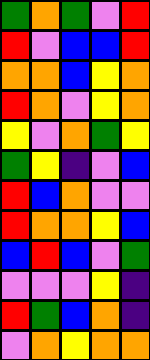[["green", "orange", "green", "violet", "red"], ["red", "violet", "blue", "blue", "red"], ["orange", "orange", "blue", "yellow", "orange"], ["red", "orange", "violet", "yellow", "orange"], ["yellow", "violet", "orange", "green", "yellow"], ["green", "yellow", "indigo", "violet", "blue"], ["red", "blue", "orange", "violet", "violet"], ["red", "orange", "orange", "yellow", "blue"], ["blue", "red", "blue", "violet", "green"], ["violet", "violet", "violet", "yellow", "indigo"], ["red", "green", "blue", "orange", "indigo"], ["violet", "orange", "yellow", "orange", "orange"]]